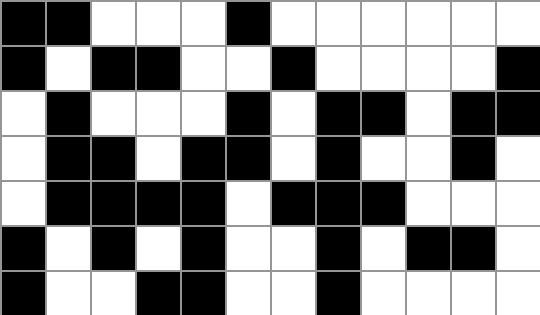[["black", "black", "white", "white", "white", "black", "white", "white", "white", "white", "white", "white"], ["black", "white", "black", "black", "white", "white", "black", "white", "white", "white", "white", "black"], ["white", "black", "white", "white", "white", "black", "white", "black", "black", "white", "black", "black"], ["white", "black", "black", "white", "black", "black", "white", "black", "white", "white", "black", "white"], ["white", "black", "black", "black", "black", "white", "black", "black", "black", "white", "white", "white"], ["black", "white", "black", "white", "black", "white", "white", "black", "white", "black", "black", "white"], ["black", "white", "white", "black", "black", "white", "white", "black", "white", "white", "white", "white"]]